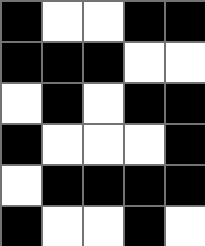[["black", "white", "white", "black", "black"], ["black", "black", "black", "white", "white"], ["white", "black", "white", "black", "black"], ["black", "white", "white", "white", "black"], ["white", "black", "black", "black", "black"], ["black", "white", "white", "black", "white"]]